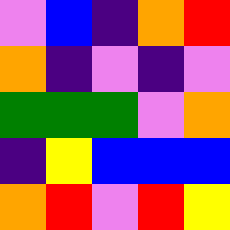[["violet", "blue", "indigo", "orange", "red"], ["orange", "indigo", "violet", "indigo", "violet"], ["green", "green", "green", "violet", "orange"], ["indigo", "yellow", "blue", "blue", "blue"], ["orange", "red", "violet", "red", "yellow"]]